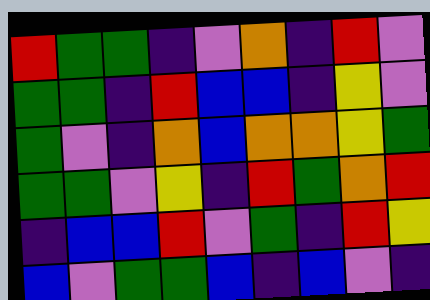[["red", "green", "green", "indigo", "violet", "orange", "indigo", "red", "violet"], ["green", "green", "indigo", "red", "blue", "blue", "indigo", "yellow", "violet"], ["green", "violet", "indigo", "orange", "blue", "orange", "orange", "yellow", "green"], ["green", "green", "violet", "yellow", "indigo", "red", "green", "orange", "red"], ["indigo", "blue", "blue", "red", "violet", "green", "indigo", "red", "yellow"], ["blue", "violet", "green", "green", "blue", "indigo", "blue", "violet", "indigo"]]